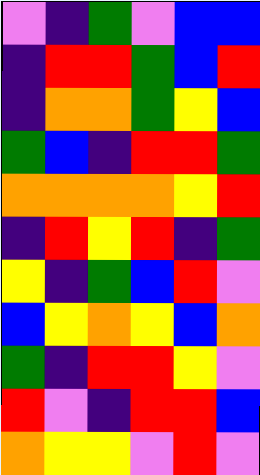[["violet", "indigo", "green", "violet", "blue", "blue"], ["indigo", "red", "red", "green", "blue", "red"], ["indigo", "orange", "orange", "green", "yellow", "blue"], ["green", "blue", "indigo", "red", "red", "green"], ["orange", "orange", "orange", "orange", "yellow", "red"], ["indigo", "red", "yellow", "red", "indigo", "green"], ["yellow", "indigo", "green", "blue", "red", "violet"], ["blue", "yellow", "orange", "yellow", "blue", "orange"], ["green", "indigo", "red", "red", "yellow", "violet"], ["red", "violet", "indigo", "red", "red", "blue"], ["orange", "yellow", "yellow", "violet", "red", "violet"]]